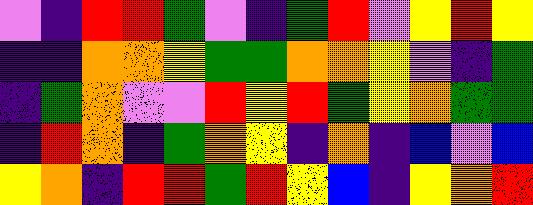[["violet", "indigo", "red", "red", "green", "violet", "indigo", "green", "red", "violet", "yellow", "red", "yellow"], ["indigo", "indigo", "orange", "orange", "yellow", "green", "green", "orange", "orange", "yellow", "violet", "indigo", "green"], ["indigo", "green", "orange", "violet", "violet", "red", "yellow", "red", "green", "yellow", "orange", "green", "green"], ["indigo", "red", "orange", "indigo", "green", "orange", "yellow", "indigo", "orange", "indigo", "blue", "violet", "blue"], ["yellow", "orange", "indigo", "red", "red", "green", "red", "yellow", "blue", "indigo", "yellow", "orange", "red"]]